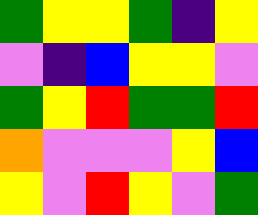[["green", "yellow", "yellow", "green", "indigo", "yellow"], ["violet", "indigo", "blue", "yellow", "yellow", "violet"], ["green", "yellow", "red", "green", "green", "red"], ["orange", "violet", "violet", "violet", "yellow", "blue"], ["yellow", "violet", "red", "yellow", "violet", "green"]]